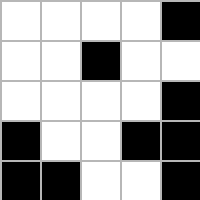[["white", "white", "white", "white", "black"], ["white", "white", "black", "white", "white"], ["white", "white", "white", "white", "black"], ["black", "white", "white", "black", "black"], ["black", "black", "white", "white", "black"]]